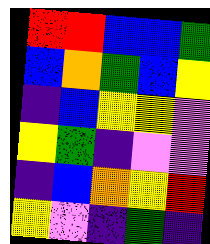[["red", "red", "blue", "blue", "green"], ["blue", "orange", "green", "blue", "yellow"], ["indigo", "blue", "yellow", "yellow", "violet"], ["yellow", "green", "indigo", "violet", "violet"], ["indigo", "blue", "orange", "yellow", "red"], ["yellow", "violet", "indigo", "green", "indigo"]]